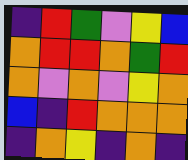[["indigo", "red", "green", "violet", "yellow", "blue"], ["orange", "red", "red", "orange", "green", "red"], ["orange", "violet", "orange", "violet", "yellow", "orange"], ["blue", "indigo", "red", "orange", "orange", "orange"], ["indigo", "orange", "yellow", "indigo", "orange", "indigo"]]